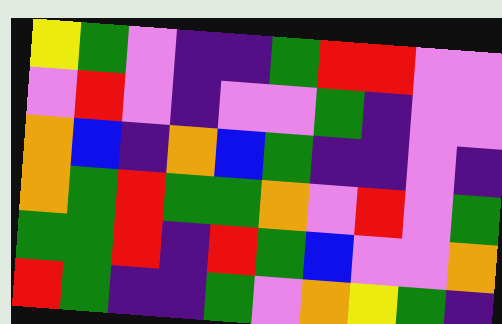[["yellow", "green", "violet", "indigo", "indigo", "green", "red", "red", "violet", "violet"], ["violet", "red", "violet", "indigo", "violet", "violet", "green", "indigo", "violet", "violet"], ["orange", "blue", "indigo", "orange", "blue", "green", "indigo", "indigo", "violet", "indigo"], ["orange", "green", "red", "green", "green", "orange", "violet", "red", "violet", "green"], ["green", "green", "red", "indigo", "red", "green", "blue", "violet", "violet", "orange"], ["red", "green", "indigo", "indigo", "green", "violet", "orange", "yellow", "green", "indigo"]]